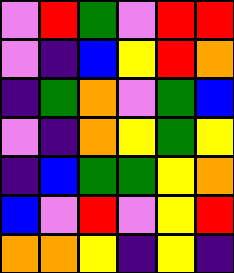[["violet", "red", "green", "violet", "red", "red"], ["violet", "indigo", "blue", "yellow", "red", "orange"], ["indigo", "green", "orange", "violet", "green", "blue"], ["violet", "indigo", "orange", "yellow", "green", "yellow"], ["indigo", "blue", "green", "green", "yellow", "orange"], ["blue", "violet", "red", "violet", "yellow", "red"], ["orange", "orange", "yellow", "indigo", "yellow", "indigo"]]